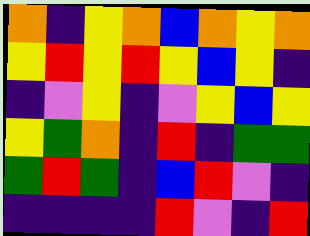[["orange", "indigo", "yellow", "orange", "blue", "orange", "yellow", "orange"], ["yellow", "red", "yellow", "red", "yellow", "blue", "yellow", "indigo"], ["indigo", "violet", "yellow", "indigo", "violet", "yellow", "blue", "yellow"], ["yellow", "green", "orange", "indigo", "red", "indigo", "green", "green"], ["green", "red", "green", "indigo", "blue", "red", "violet", "indigo"], ["indigo", "indigo", "indigo", "indigo", "red", "violet", "indigo", "red"]]